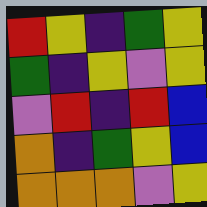[["red", "yellow", "indigo", "green", "yellow"], ["green", "indigo", "yellow", "violet", "yellow"], ["violet", "red", "indigo", "red", "blue"], ["orange", "indigo", "green", "yellow", "blue"], ["orange", "orange", "orange", "violet", "yellow"]]